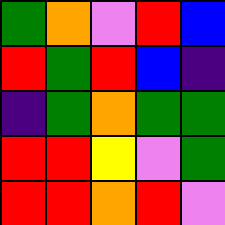[["green", "orange", "violet", "red", "blue"], ["red", "green", "red", "blue", "indigo"], ["indigo", "green", "orange", "green", "green"], ["red", "red", "yellow", "violet", "green"], ["red", "red", "orange", "red", "violet"]]